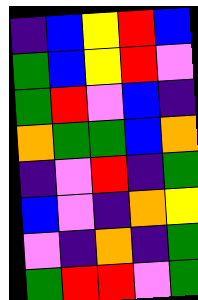[["indigo", "blue", "yellow", "red", "blue"], ["green", "blue", "yellow", "red", "violet"], ["green", "red", "violet", "blue", "indigo"], ["orange", "green", "green", "blue", "orange"], ["indigo", "violet", "red", "indigo", "green"], ["blue", "violet", "indigo", "orange", "yellow"], ["violet", "indigo", "orange", "indigo", "green"], ["green", "red", "red", "violet", "green"]]